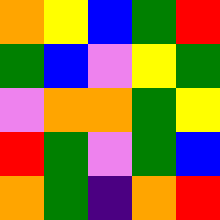[["orange", "yellow", "blue", "green", "red"], ["green", "blue", "violet", "yellow", "green"], ["violet", "orange", "orange", "green", "yellow"], ["red", "green", "violet", "green", "blue"], ["orange", "green", "indigo", "orange", "red"]]